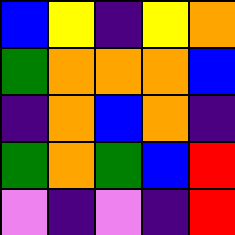[["blue", "yellow", "indigo", "yellow", "orange"], ["green", "orange", "orange", "orange", "blue"], ["indigo", "orange", "blue", "orange", "indigo"], ["green", "orange", "green", "blue", "red"], ["violet", "indigo", "violet", "indigo", "red"]]